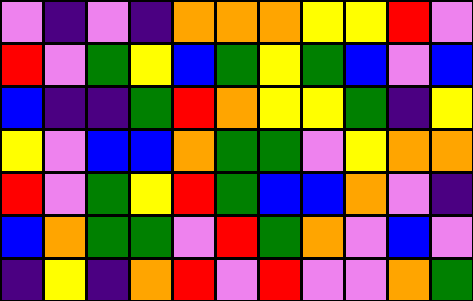[["violet", "indigo", "violet", "indigo", "orange", "orange", "orange", "yellow", "yellow", "red", "violet"], ["red", "violet", "green", "yellow", "blue", "green", "yellow", "green", "blue", "violet", "blue"], ["blue", "indigo", "indigo", "green", "red", "orange", "yellow", "yellow", "green", "indigo", "yellow"], ["yellow", "violet", "blue", "blue", "orange", "green", "green", "violet", "yellow", "orange", "orange"], ["red", "violet", "green", "yellow", "red", "green", "blue", "blue", "orange", "violet", "indigo"], ["blue", "orange", "green", "green", "violet", "red", "green", "orange", "violet", "blue", "violet"], ["indigo", "yellow", "indigo", "orange", "red", "violet", "red", "violet", "violet", "orange", "green"]]